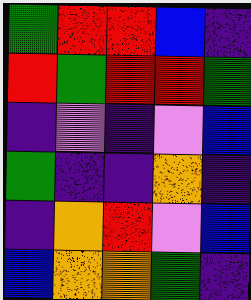[["green", "red", "red", "blue", "indigo"], ["red", "green", "red", "red", "green"], ["indigo", "violet", "indigo", "violet", "blue"], ["green", "indigo", "indigo", "orange", "indigo"], ["indigo", "orange", "red", "violet", "blue"], ["blue", "orange", "orange", "green", "indigo"]]